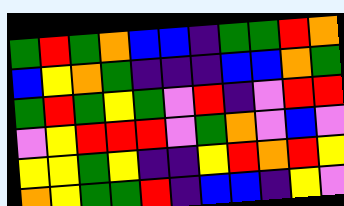[["green", "red", "green", "orange", "blue", "blue", "indigo", "green", "green", "red", "orange"], ["blue", "yellow", "orange", "green", "indigo", "indigo", "indigo", "blue", "blue", "orange", "green"], ["green", "red", "green", "yellow", "green", "violet", "red", "indigo", "violet", "red", "red"], ["violet", "yellow", "red", "red", "red", "violet", "green", "orange", "violet", "blue", "violet"], ["yellow", "yellow", "green", "yellow", "indigo", "indigo", "yellow", "red", "orange", "red", "yellow"], ["orange", "yellow", "green", "green", "red", "indigo", "blue", "blue", "indigo", "yellow", "violet"]]